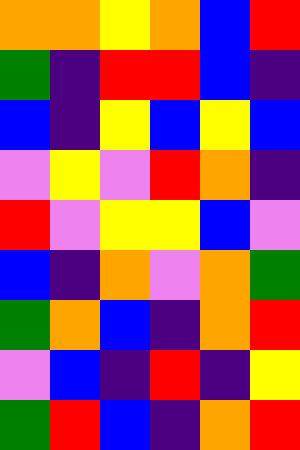[["orange", "orange", "yellow", "orange", "blue", "red"], ["green", "indigo", "red", "red", "blue", "indigo"], ["blue", "indigo", "yellow", "blue", "yellow", "blue"], ["violet", "yellow", "violet", "red", "orange", "indigo"], ["red", "violet", "yellow", "yellow", "blue", "violet"], ["blue", "indigo", "orange", "violet", "orange", "green"], ["green", "orange", "blue", "indigo", "orange", "red"], ["violet", "blue", "indigo", "red", "indigo", "yellow"], ["green", "red", "blue", "indigo", "orange", "red"]]